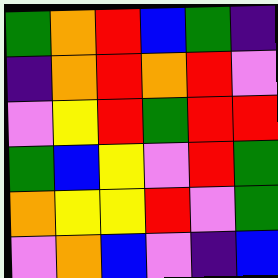[["green", "orange", "red", "blue", "green", "indigo"], ["indigo", "orange", "red", "orange", "red", "violet"], ["violet", "yellow", "red", "green", "red", "red"], ["green", "blue", "yellow", "violet", "red", "green"], ["orange", "yellow", "yellow", "red", "violet", "green"], ["violet", "orange", "blue", "violet", "indigo", "blue"]]